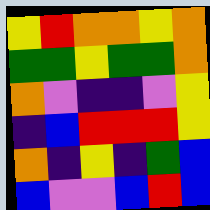[["yellow", "red", "orange", "orange", "yellow", "orange"], ["green", "green", "yellow", "green", "green", "orange"], ["orange", "violet", "indigo", "indigo", "violet", "yellow"], ["indigo", "blue", "red", "red", "red", "yellow"], ["orange", "indigo", "yellow", "indigo", "green", "blue"], ["blue", "violet", "violet", "blue", "red", "blue"]]